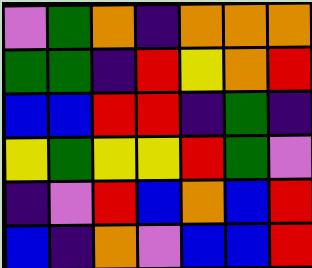[["violet", "green", "orange", "indigo", "orange", "orange", "orange"], ["green", "green", "indigo", "red", "yellow", "orange", "red"], ["blue", "blue", "red", "red", "indigo", "green", "indigo"], ["yellow", "green", "yellow", "yellow", "red", "green", "violet"], ["indigo", "violet", "red", "blue", "orange", "blue", "red"], ["blue", "indigo", "orange", "violet", "blue", "blue", "red"]]